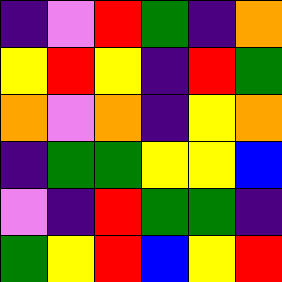[["indigo", "violet", "red", "green", "indigo", "orange"], ["yellow", "red", "yellow", "indigo", "red", "green"], ["orange", "violet", "orange", "indigo", "yellow", "orange"], ["indigo", "green", "green", "yellow", "yellow", "blue"], ["violet", "indigo", "red", "green", "green", "indigo"], ["green", "yellow", "red", "blue", "yellow", "red"]]